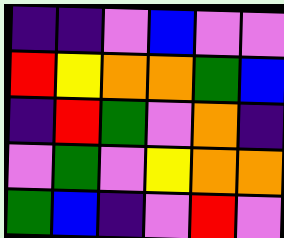[["indigo", "indigo", "violet", "blue", "violet", "violet"], ["red", "yellow", "orange", "orange", "green", "blue"], ["indigo", "red", "green", "violet", "orange", "indigo"], ["violet", "green", "violet", "yellow", "orange", "orange"], ["green", "blue", "indigo", "violet", "red", "violet"]]